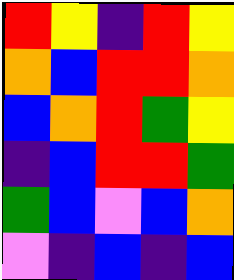[["red", "yellow", "indigo", "red", "yellow"], ["orange", "blue", "red", "red", "orange"], ["blue", "orange", "red", "green", "yellow"], ["indigo", "blue", "red", "red", "green"], ["green", "blue", "violet", "blue", "orange"], ["violet", "indigo", "blue", "indigo", "blue"]]